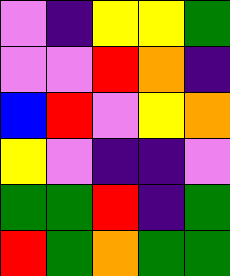[["violet", "indigo", "yellow", "yellow", "green"], ["violet", "violet", "red", "orange", "indigo"], ["blue", "red", "violet", "yellow", "orange"], ["yellow", "violet", "indigo", "indigo", "violet"], ["green", "green", "red", "indigo", "green"], ["red", "green", "orange", "green", "green"]]